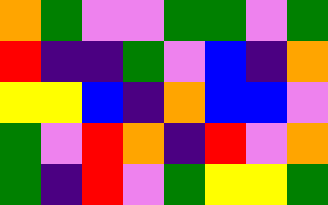[["orange", "green", "violet", "violet", "green", "green", "violet", "green"], ["red", "indigo", "indigo", "green", "violet", "blue", "indigo", "orange"], ["yellow", "yellow", "blue", "indigo", "orange", "blue", "blue", "violet"], ["green", "violet", "red", "orange", "indigo", "red", "violet", "orange"], ["green", "indigo", "red", "violet", "green", "yellow", "yellow", "green"]]